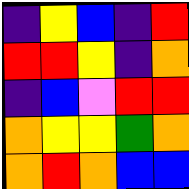[["indigo", "yellow", "blue", "indigo", "red"], ["red", "red", "yellow", "indigo", "orange"], ["indigo", "blue", "violet", "red", "red"], ["orange", "yellow", "yellow", "green", "orange"], ["orange", "red", "orange", "blue", "blue"]]